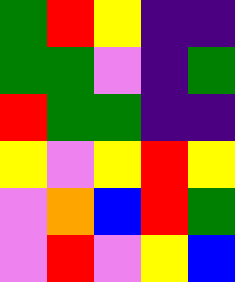[["green", "red", "yellow", "indigo", "indigo"], ["green", "green", "violet", "indigo", "green"], ["red", "green", "green", "indigo", "indigo"], ["yellow", "violet", "yellow", "red", "yellow"], ["violet", "orange", "blue", "red", "green"], ["violet", "red", "violet", "yellow", "blue"]]